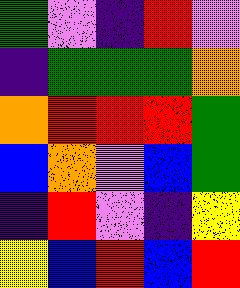[["green", "violet", "indigo", "red", "violet"], ["indigo", "green", "green", "green", "orange"], ["orange", "red", "red", "red", "green"], ["blue", "orange", "violet", "blue", "green"], ["indigo", "red", "violet", "indigo", "yellow"], ["yellow", "blue", "red", "blue", "red"]]